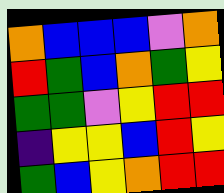[["orange", "blue", "blue", "blue", "violet", "orange"], ["red", "green", "blue", "orange", "green", "yellow"], ["green", "green", "violet", "yellow", "red", "red"], ["indigo", "yellow", "yellow", "blue", "red", "yellow"], ["green", "blue", "yellow", "orange", "red", "red"]]